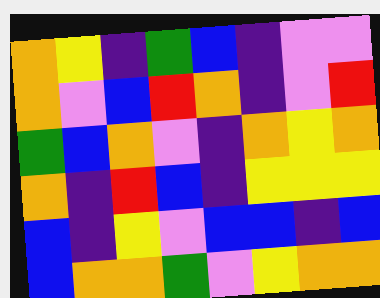[["orange", "yellow", "indigo", "green", "blue", "indigo", "violet", "violet"], ["orange", "violet", "blue", "red", "orange", "indigo", "violet", "red"], ["green", "blue", "orange", "violet", "indigo", "orange", "yellow", "orange"], ["orange", "indigo", "red", "blue", "indigo", "yellow", "yellow", "yellow"], ["blue", "indigo", "yellow", "violet", "blue", "blue", "indigo", "blue"], ["blue", "orange", "orange", "green", "violet", "yellow", "orange", "orange"]]